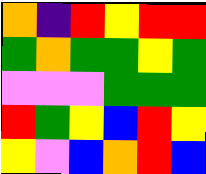[["orange", "indigo", "red", "yellow", "red", "red"], ["green", "orange", "green", "green", "yellow", "green"], ["violet", "violet", "violet", "green", "green", "green"], ["red", "green", "yellow", "blue", "red", "yellow"], ["yellow", "violet", "blue", "orange", "red", "blue"]]